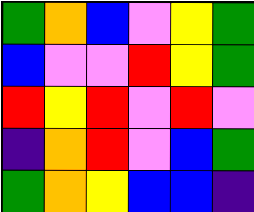[["green", "orange", "blue", "violet", "yellow", "green"], ["blue", "violet", "violet", "red", "yellow", "green"], ["red", "yellow", "red", "violet", "red", "violet"], ["indigo", "orange", "red", "violet", "blue", "green"], ["green", "orange", "yellow", "blue", "blue", "indigo"]]